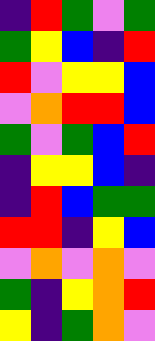[["indigo", "red", "green", "violet", "green"], ["green", "yellow", "blue", "indigo", "red"], ["red", "violet", "yellow", "yellow", "blue"], ["violet", "orange", "red", "red", "blue"], ["green", "violet", "green", "blue", "red"], ["indigo", "yellow", "yellow", "blue", "indigo"], ["indigo", "red", "blue", "green", "green"], ["red", "red", "indigo", "yellow", "blue"], ["violet", "orange", "violet", "orange", "violet"], ["green", "indigo", "yellow", "orange", "red"], ["yellow", "indigo", "green", "orange", "violet"]]